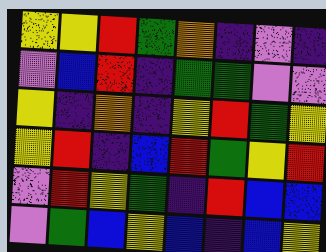[["yellow", "yellow", "red", "green", "orange", "indigo", "violet", "indigo"], ["violet", "blue", "red", "indigo", "green", "green", "violet", "violet"], ["yellow", "indigo", "orange", "indigo", "yellow", "red", "green", "yellow"], ["yellow", "red", "indigo", "blue", "red", "green", "yellow", "red"], ["violet", "red", "yellow", "green", "indigo", "red", "blue", "blue"], ["violet", "green", "blue", "yellow", "blue", "indigo", "blue", "yellow"]]